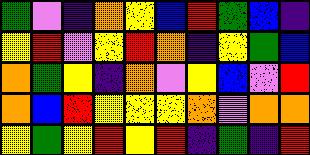[["green", "violet", "indigo", "orange", "yellow", "blue", "red", "green", "blue", "indigo"], ["yellow", "red", "violet", "yellow", "red", "orange", "indigo", "yellow", "green", "blue"], ["orange", "green", "yellow", "indigo", "orange", "violet", "yellow", "blue", "violet", "red"], ["orange", "blue", "red", "yellow", "yellow", "yellow", "orange", "violet", "orange", "orange"], ["yellow", "green", "yellow", "red", "yellow", "red", "indigo", "green", "indigo", "red"]]